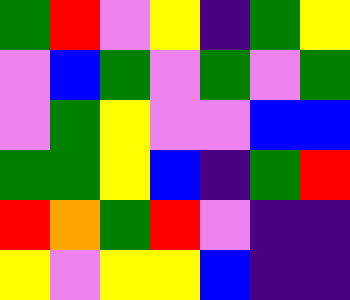[["green", "red", "violet", "yellow", "indigo", "green", "yellow"], ["violet", "blue", "green", "violet", "green", "violet", "green"], ["violet", "green", "yellow", "violet", "violet", "blue", "blue"], ["green", "green", "yellow", "blue", "indigo", "green", "red"], ["red", "orange", "green", "red", "violet", "indigo", "indigo"], ["yellow", "violet", "yellow", "yellow", "blue", "indigo", "indigo"]]